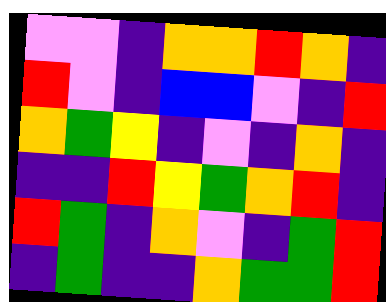[["violet", "violet", "indigo", "orange", "orange", "red", "orange", "indigo"], ["red", "violet", "indigo", "blue", "blue", "violet", "indigo", "red"], ["orange", "green", "yellow", "indigo", "violet", "indigo", "orange", "indigo"], ["indigo", "indigo", "red", "yellow", "green", "orange", "red", "indigo"], ["red", "green", "indigo", "orange", "violet", "indigo", "green", "red"], ["indigo", "green", "indigo", "indigo", "orange", "green", "green", "red"]]